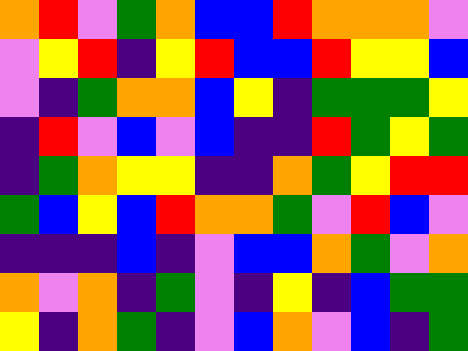[["orange", "red", "violet", "green", "orange", "blue", "blue", "red", "orange", "orange", "orange", "violet"], ["violet", "yellow", "red", "indigo", "yellow", "red", "blue", "blue", "red", "yellow", "yellow", "blue"], ["violet", "indigo", "green", "orange", "orange", "blue", "yellow", "indigo", "green", "green", "green", "yellow"], ["indigo", "red", "violet", "blue", "violet", "blue", "indigo", "indigo", "red", "green", "yellow", "green"], ["indigo", "green", "orange", "yellow", "yellow", "indigo", "indigo", "orange", "green", "yellow", "red", "red"], ["green", "blue", "yellow", "blue", "red", "orange", "orange", "green", "violet", "red", "blue", "violet"], ["indigo", "indigo", "indigo", "blue", "indigo", "violet", "blue", "blue", "orange", "green", "violet", "orange"], ["orange", "violet", "orange", "indigo", "green", "violet", "indigo", "yellow", "indigo", "blue", "green", "green"], ["yellow", "indigo", "orange", "green", "indigo", "violet", "blue", "orange", "violet", "blue", "indigo", "green"]]